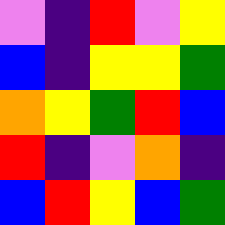[["violet", "indigo", "red", "violet", "yellow"], ["blue", "indigo", "yellow", "yellow", "green"], ["orange", "yellow", "green", "red", "blue"], ["red", "indigo", "violet", "orange", "indigo"], ["blue", "red", "yellow", "blue", "green"]]